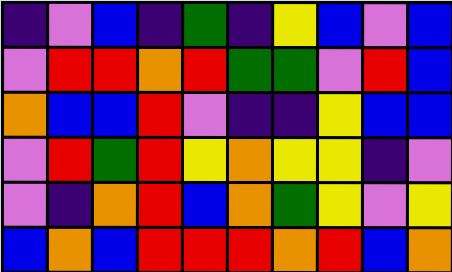[["indigo", "violet", "blue", "indigo", "green", "indigo", "yellow", "blue", "violet", "blue"], ["violet", "red", "red", "orange", "red", "green", "green", "violet", "red", "blue"], ["orange", "blue", "blue", "red", "violet", "indigo", "indigo", "yellow", "blue", "blue"], ["violet", "red", "green", "red", "yellow", "orange", "yellow", "yellow", "indigo", "violet"], ["violet", "indigo", "orange", "red", "blue", "orange", "green", "yellow", "violet", "yellow"], ["blue", "orange", "blue", "red", "red", "red", "orange", "red", "blue", "orange"]]